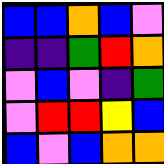[["blue", "blue", "orange", "blue", "violet"], ["indigo", "indigo", "green", "red", "orange"], ["violet", "blue", "violet", "indigo", "green"], ["violet", "red", "red", "yellow", "blue"], ["blue", "violet", "blue", "orange", "orange"]]